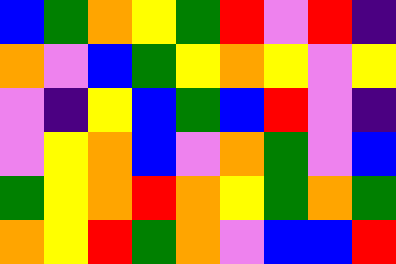[["blue", "green", "orange", "yellow", "green", "red", "violet", "red", "indigo"], ["orange", "violet", "blue", "green", "yellow", "orange", "yellow", "violet", "yellow"], ["violet", "indigo", "yellow", "blue", "green", "blue", "red", "violet", "indigo"], ["violet", "yellow", "orange", "blue", "violet", "orange", "green", "violet", "blue"], ["green", "yellow", "orange", "red", "orange", "yellow", "green", "orange", "green"], ["orange", "yellow", "red", "green", "orange", "violet", "blue", "blue", "red"]]